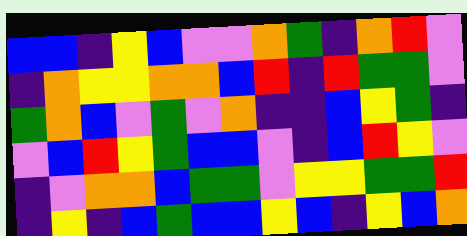[["blue", "blue", "indigo", "yellow", "blue", "violet", "violet", "orange", "green", "indigo", "orange", "red", "violet"], ["indigo", "orange", "yellow", "yellow", "orange", "orange", "blue", "red", "indigo", "red", "green", "green", "violet"], ["green", "orange", "blue", "violet", "green", "violet", "orange", "indigo", "indigo", "blue", "yellow", "green", "indigo"], ["violet", "blue", "red", "yellow", "green", "blue", "blue", "violet", "indigo", "blue", "red", "yellow", "violet"], ["indigo", "violet", "orange", "orange", "blue", "green", "green", "violet", "yellow", "yellow", "green", "green", "red"], ["indigo", "yellow", "indigo", "blue", "green", "blue", "blue", "yellow", "blue", "indigo", "yellow", "blue", "orange"]]